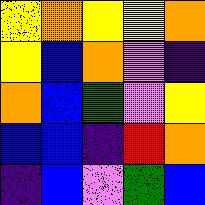[["yellow", "orange", "yellow", "yellow", "orange"], ["yellow", "blue", "orange", "violet", "indigo"], ["orange", "blue", "green", "violet", "yellow"], ["blue", "blue", "indigo", "red", "orange"], ["indigo", "blue", "violet", "green", "blue"]]